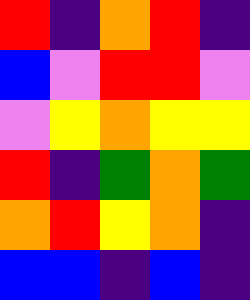[["red", "indigo", "orange", "red", "indigo"], ["blue", "violet", "red", "red", "violet"], ["violet", "yellow", "orange", "yellow", "yellow"], ["red", "indigo", "green", "orange", "green"], ["orange", "red", "yellow", "orange", "indigo"], ["blue", "blue", "indigo", "blue", "indigo"]]